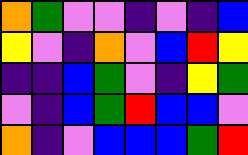[["orange", "green", "violet", "violet", "indigo", "violet", "indigo", "blue"], ["yellow", "violet", "indigo", "orange", "violet", "blue", "red", "yellow"], ["indigo", "indigo", "blue", "green", "violet", "indigo", "yellow", "green"], ["violet", "indigo", "blue", "green", "red", "blue", "blue", "violet"], ["orange", "indigo", "violet", "blue", "blue", "blue", "green", "red"]]